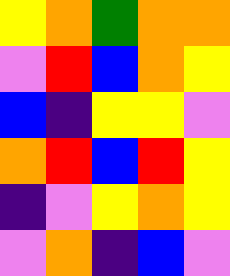[["yellow", "orange", "green", "orange", "orange"], ["violet", "red", "blue", "orange", "yellow"], ["blue", "indigo", "yellow", "yellow", "violet"], ["orange", "red", "blue", "red", "yellow"], ["indigo", "violet", "yellow", "orange", "yellow"], ["violet", "orange", "indigo", "blue", "violet"]]